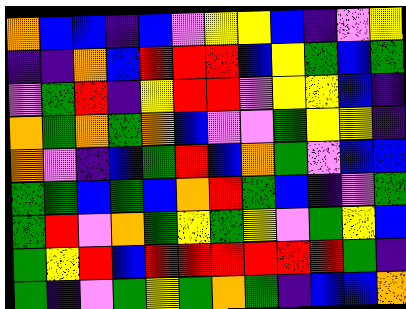[["orange", "blue", "blue", "indigo", "blue", "violet", "yellow", "yellow", "blue", "indigo", "violet", "yellow"], ["indigo", "indigo", "orange", "blue", "red", "red", "red", "blue", "yellow", "green", "blue", "green"], ["violet", "green", "red", "indigo", "yellow", "red", "red", "violet", "yellow", "yellow", "blue", "indigo"], ["orange", "green", "orange", "green", "orange", "blue", "violet", "violet", "green", "yellow", "yellow", "indigo"], ["orange", "violet", "indigo", "blue", "green", "red", "blue", "orange", "green", "violet", "blue", "blue"], ["green", "green", "blue", "green", "blue", "orange", "red", "green", "blue", "indigo", "violet", "green"], ["green", "red", "violet", "orange", "green", "yellow", "green", "yellow", "violet", "green", "yellow", "blue"], ["green", "yellow", "red", "blue", "red", "red", "red", "red", "red", "red", "green", "indigo"], ["green", "indigo", "violet", "green", "yellow", "green", "orange", "green", "indigo", "blue", "blue", "orange"]]